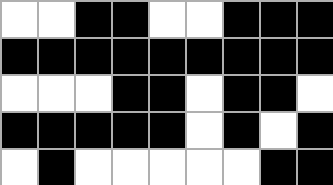[["white", "white", "black", "black", "white", "white", "black", "black", "black"], ["black", "black", "black", "black", "black", "black", "black", "black", "black"], ["white", "white", "white", "black", "black", "white", "black", "black", "white"], ["black", "black", "black", "black", "black", "white", "black", "white", "black"], ["white", "black", "white", "white", "white", "white", "white", "black", "black"]]